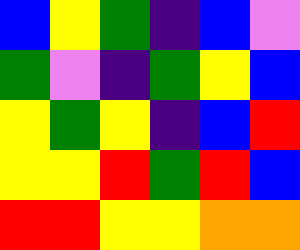[["blue", "yellow", "green", "indigo", "blue", "violet"], ["green", "violet", "indigo", "green", "yellow", "blue"], ["yellow", "green", "yellow", "indigo", "blue", "red"], ["yellow", "yellow", "red", "green", "red", "blue"], ["red", "red", "yellow", "yellow", "orange", "orange"]]